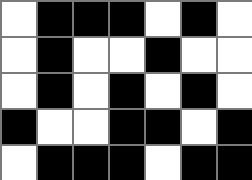[["white", "black", "black", "black", "white", "black", "white"], ["white", "black", "white", "white", "black", "white", "white"], ["white", "black", "white", "black", "white", "black", "white"], ["black", "white", "white", "black", "black", "white", "black"], ["white", "black", "black", "black", "white", "black", "black"]]